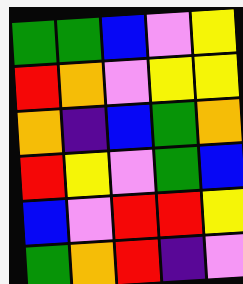[["green", "green", "blue", "violet", "yellow"], ["red", "orange", "violet", "yellow", "yellow"], ["orange", "indigo", "blue", "green", "orange"], ["red", "yellow", "violet", "green", "blue"], ["blue", "violet", "red", "red", "yellow"], ["green", "orange", "red", "indigo", "violet"]]